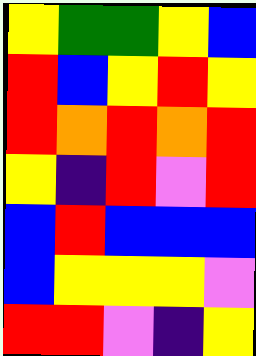[["yellow", "green", "green", "yellow", "blue"], ["red", "blue", "yellow", "red", "yellow"], ["red", "orange", "red", "orange", "red"], ["yellow", "indigo", "red", "violet", "red"], ["blue", "red", "blue", "blue", "blue"], ["blue", "yellow", "yellow", "yellow", "violet"], ["red", "red", "violet", "indigo", "yellow"]]